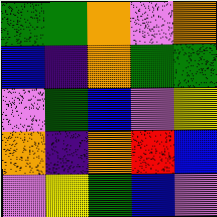[["green", "green", "orange", "violet", "orange"], ["blue", "indigo", "orange", "green", "green"], ["violet", "green", "blue", "violet", "yellow"], ["orange", "indigo", "orange", "red", "blue"], ["violet", "yellow", "green", "blue", "violet"]]